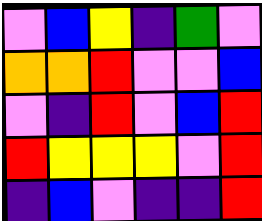[["violet", "blue", "yellow", "indigo", "green", "violet"], ["orange", "orange", "red", "violet", "violet", "blue"], ["violet", "indigo", "red", "violet", "blue", "red"], ["red", "yellow", "yellow", "yellow", "violet", "red"], ["indigo", "blue", "violet", "indigo", "indigo", "red"]]